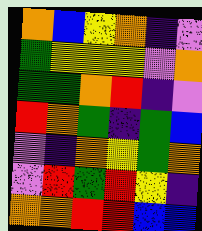[["orange", "blue", "yellow", "orange", "indigo", "violet"], ["green", "yellow", "yellow", "yellow", "violet", "orange"], ["green", "green", "orange", "red", "indigo", "violet"], ["red", "orange", "green", "indigo", "green", "blue"], ["violet", "indigo", "orange", "yellow", "green", "orange"], ["violet", "red", "green", "red", "yellow", "indigo"], ["orange", "orange", "red", "red", "blue", "blue"]]